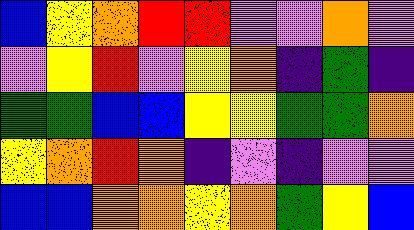[["blue", "yellow", "orange", "red", "red", "violet", "violet", "orange", "violet"], ["violet", "yellow", "red", "violet", "yellow", "orange", "indigo", "green", "indigo"], ["green", "green", "blue", "blue", "yellow", "yellow", "green", "green", "orange"], ["yellow", "orange", "red", "orange", "indigo", "violet", "indigo", "violet", "violet"], ["blue", "blue", "orange", "orange", "yellow", "orange", "green", "yellow", "blue"]]